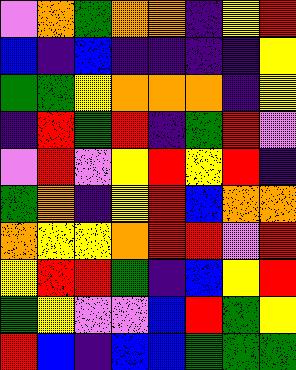[["violet", "orange", "green", "orange", "orange", "indigo", "yellow", "red"], ["blue", "indigo", "blue", "indigo", "indigo", "indigo", "indigo", "yellow"], ["green", "green", "yellow", "orange", "orange", "orange", "indigo", "yellow"], ["indigo", "red", "green", "red", "indigo", "green", "red", "violet"], ["violet", "red", "violet", "yellow", "red", "yellow", "red", "indigo"], ["green", "orange", "indigo", "yellow", "red", "blue", "orange", "orange"], ["orange", "yellow", "yellow", "orange", "red", "red", "violet", "red"], ["yellow", "red", "red", "green", "indigo", "blue", "yellow", "red"], ["green", "yellow", "violet", "violet", "blue", "red", "green", "yellow"], ["red", "blue", "indigo", "blue", "blue", "green", "green", "green"]]